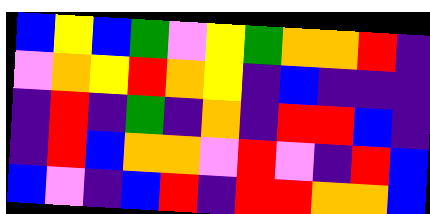[["blue", "yellow", "blue", "green", "violet", "yellow", "green", "orange", "orange", "red", "indigo"], ["violet", "orange", "yellow", "red", "orange", "yellow", "indigo", "blue", "indigo", "indigo", "indigo"], ["indigo", "red", "indigo", "green", "indigo", "orange", "indigo", "red", "red", "blue", "indigo"], ["indigo", "red", "blue", "orange", "orange", "violet", "red", "violet", "indigo", "red", "blue"], ["blue", "violet", "indigo", "blue", "red", "indigo", "red", "red", "orange", "orange", "blue"]]